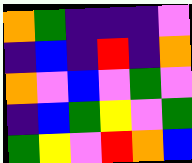[["orange", "green", "indigo", "indigo", "indigo", "violet"], ["indigo", "blue", "indigo", "red", "indigo", "orange"], ["orange", "violet", "blue", "violet", "green", "violet"], ["indigo", "blue", "green", "yellow", "violet", "green"], ["green", "yellow", "violet", "red", "orange", "blue"]]